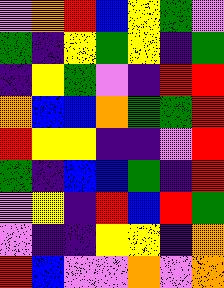[["violet", "orange", "red", "blue", "yellow", "green", "violet"], ["green", "indigo", "yellow", "green", "yellow", "indigo", "green"], ["indigo", "yellow", "green", "violet", "indigo", "red", "red"], ["orange", "blue", "blue", "orange", "green", "green", "red"], ["red", "yellow", "yellow", "indigo", "indigo", "violet", "red"], ["green", "indigo", "blue", "blue", "green", "indigo", "red"], ["violet", "yellow", "indigo", "red", "blue", "red", "green"], ["violet", "indigo", "indigo", "yellow", "yellow", "indigo", "orange"], ["red", "blue", "violet", "violet", "orange", "violet", "orange"]]